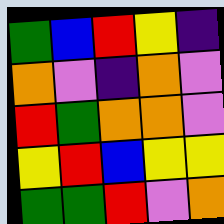[["green", "blue", "red", "yellow", "indigo"], ["orange", "violet", "indigo", "orange", "violet"], ["red", "green", "orange", "orange", "violet"], ["yellow", "red", "blue", "yellow", "yellow"], ["green", "green", "red", "violet", "orange"]]